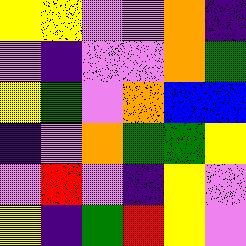[["yellow", "yellow", "violet", "violet", "orange", "indigo"], ["violet", "indigo", "violet", "violet", "orange", "green"], ["yellow", "green", "violet", "orange", "blue", "blue"], ["indigo", "violet", "orange", "green", "green", "yellow"], ["violet", "red", "violet", "indigo", "yellow", "violet"], ["yellow", "indigo", "green", "red", "yellow", "violet"]]